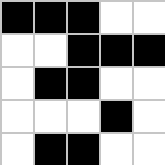[["black", "black", "black", "white", "white"], ["white", "white", "black", "black", "black"], ["white", "black", "black", "white", "white"], ["white", "white", "white", "black", "white"], ["white", "black", "black", "white", "white"]]